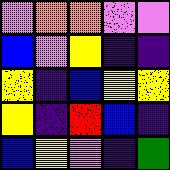[["violet", "orange", "orange", "violet", "violet"], ["blue", "violet", "yellow", "indigo", "indigo"], ["yellow", "indigo", "blue", "yellow", "yellow"], ["yellow", "indigo", "red", "blue", "indigo"], ["blue", "yellow", "violet", "indigo", "green"]]